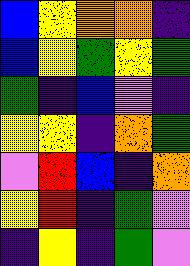[["blue", "yellow", "orange", "orange", "indigo"], ["blue", "yellow", "green", "yellow", "green"], ["green", "indigo", "blue", "violet", "indigo"], ["yellow", "yellow", "indigo", "orange", "green"], ["violet", "red", "blue", "indigo", "orange"], ["yellow", "red", "indigo", "green", "violet"], ["indigo", "yellow", "indigo", "green", "violet"]]